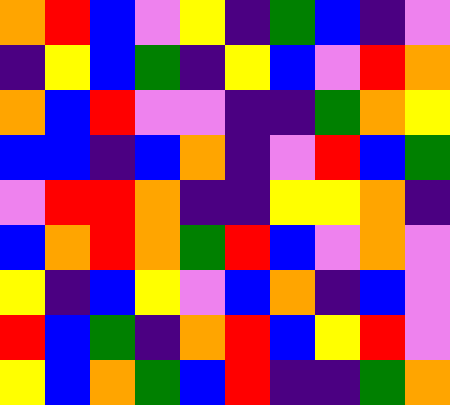[["orange", "red", "blue", "violet", "yellow", "indigo", "green", "blue", "indigo", "violet"], ["indigo", "yellow", "blue", "green", "indigo", "yellow", "blue", "violet", "red", "orange"], ["orange", "blue", "red", "violet", "violet", "indigo", "indigo", "green", "orange", "yellow"], ["blue", "blue", "indigo", "blue", "orange", "indigo", "violet", "red", "blue", "green"], ["violet", "red", "red", "orange", "indigo", "indigo", "yellow", "yellow", "orange", "indigo"], ["blue", "orange", "red", "orange", "green", "red", "blue", "violet", "orange", "violet"], ["yellow", "indigo", "blue", "yellow", "violet", "blue", "orange", "indigo", "blue", "violet"], ["red", "blue", "green", "indigo", "orange", "red", "blue", "yellow", "red", "violet"], ["yellow", "blue", "orange", "green", "blue", "red", "indigo", "indigo", "green", "orange"]]